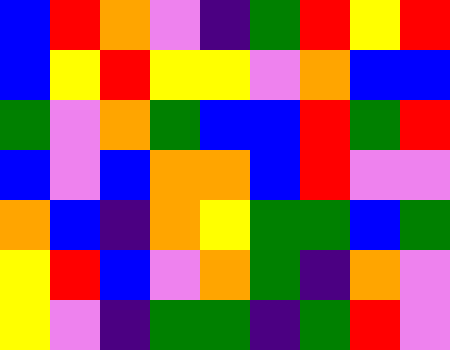[["blue", "red", "orange", "violet", "indigo", "green", "red", "yellow", "red"], ["blue", "yellow", "red", "yellow", "yellow", "violet", "orange", "blue", "blue"], ["green", "violet", "orange", "green", "blue", "blue", "red", "green", "red"], ["blue", "violet", "blue", "orange", "orange", "blue", "red", "violet", "violet"], ["orange", "blue", "indigo", "orange", "yellow", "green", "green", "blue", "green"], ["yellow", "red", "blue", "violet", "orange", "green", "indigo", "orange", "violet"], ["yellow", "violet", "indigo", "green", "green", "indigo", "green", "red", "violet"]]